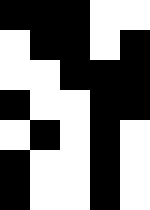[["black", "black", "black", "white", "white"], ["white", "black", "black", "white", "black"], ["white", "white", "black", "black", "black"], ["black", "white", "white", "black", "black"], ["white", "black", "white", "black", "white"], ["black", "white", "white", "black", "white"], ["black", "white", "white", "black", "white"]]